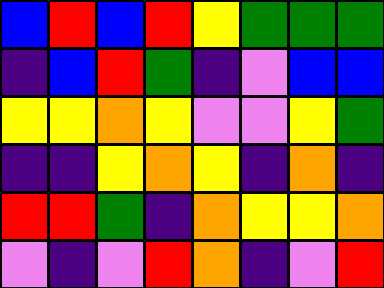[["blue", "red", "blue", "red", "yellow", "green", "green", "green"], ["indigo", "blue", "red", "green", "indigo", "violet", "blue", "blue"], ["yellow", "yellow", "orange", "yellow", "violet", "violet", "yellow", "green"], ["indigo", "indigo", "yellow", "orange", "yellow", "indigo", "orange", "indigo"], ["red", "red", "green", "indigo", "orange", "yellow", "yellow", "orange"], ["violet", "indigo", "violet", "red", "orange", "indigo", "violet", "red"]]